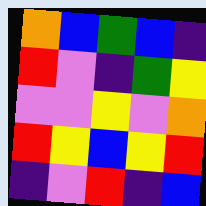[["orange", "blue", "green", "blue", "indigo"], ["red", "violet", "indigo", "green", "yellow"], ["violet", "violet", "yellow", "violet", "orange"], ["red", "yellow", "blue", "yellow", "red"], ["indigo", "violet", "red", "indigo", "blue"]]